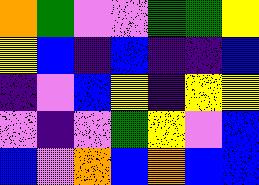[["orange", "green", "violet", "violet", "green", "green", "yellow"], ["yellow", "blue", "indigo", "blue", "indigo", "indigo", "blue"], ["indigo", "violet", "blue", "yellow", "indigo", "yellow", "yellow"], ["violet", "indigo", "violet", "green", "yellow", "violet", "blue"], ["blue", "violet", "orange", "blue", "orange", "blue", "blue"]]